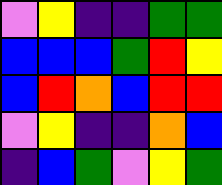[["violet", "yellow", "indigo", "indigo", "green", "green"], ["blue", "blue", "blue", "green", "red", "yellow"], ["blue", "red", "orange", "blue", "red", "red"], ["violet", "yellow", "indigo", "indigo", "orange", "blue"], ["indigo", "blue", "green", "violet", "yellow", "green"]]